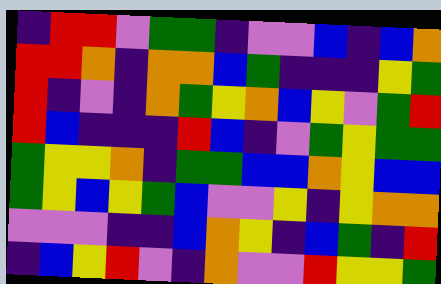[["indigo", "red", "red", "violet", "green", "green", "indigo", "violet", "violet", "blue", "indigo", "blue", "orange"], ["red", "red", "orange", "indigo", "orange", "orange", "blue", "green", "indigo", "indigo", "indigo", "yellow", "green"], ["red", "indigo", "violet", "indigo", "orange", "green", "yellow", "orange", "blue", "yellow", "violet", "green", "red"], ["red", "blue", "indigo", "indigo", "indigo", "red", "blue", "indigo", "violet", "green", "yellow", "green", "green"], ["green", "yellow", "yellow", "orange", "indigo", "green", "green", "blue", "blue", "orange", "yellow", "blue", "blue"], ["green", "yellow", "blue", "yellow", "green", "blue", "violet", "violet", "yellow", "indigo", "yellow", "orange", "orange"], ["violet", "violet", "violet", "indigo", "indigo", "blue", "orange", "yellow", "indigo", "blue", "green", "indigo", "red"], ["indigo", "blue", "yellow", "red", "violet", "indigo", "orange", "violet", "violet", "red", "yellow", "yellow", "green"]]